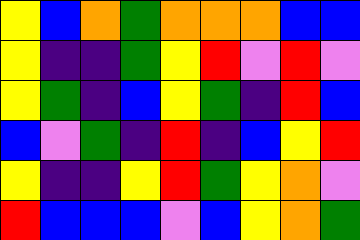[["yellow", "blue", "orange", "green", "orange", "orange", "orange", "blue", "blue"], ["yellow", "indigo", "indigo", "green", "yellow", "red", "violet", "red", "violet"], ["yellow", "green", "indigo", "blue", "yellow", "green", "indigo", "red", "blue"], ["blue", "violet", "green", "indigo", "red", "indigo", "blue", "yellow", "red"], ["yellow", "indigo", "indigo", "yellow", "red", "green", "yellow", "orange", "violet"], ["red", "blue", "blue", "blue", "violet", "blue", "yellow", "orange", "green"]]